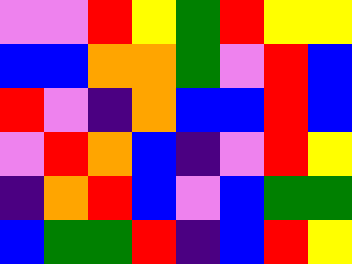[["violet", "violet", "red", "yellow", "green", "red", "yellow", "yellow"], ["blue", "blue", "orange", "orange", "green", "violet", "red", "blue"], ["red", "violet", "indigo", "orange", "blue", "blue", "red", "blue"], ["violet", "red", "orange", "blue", "indigo", "violet", "red", "yellow"], ["indigo", "orange", "red", "blue", "violet", "blue", "green", "green"], ["blue", "green", "green", "red", "indigo", "blue", "red", "yellow"]]